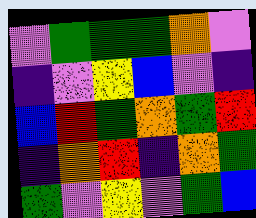[["violet", "green", "green", "green", "orange", "violet"], ["indigo", "violet", "yellow", "blue", "violet", "indigo"], ["blue", "red", "green", "orange", "green", "red"], ["indigo", "orange", "red", "indigo", "orange", "green"], ["green", "violet", "yellow", "violet", "green", "blue"]]